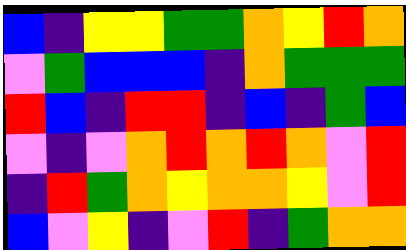[["blue", "indigo", "yellow", "yellow", "green", "green", "orange", "yellow", "red", "orange"], ["violet", "green", "blue", "blue", "blue", "indigo", "orange", "green", "green", "green"], ["red", "blue", "indigo", "red", "red", "indigo", "blue", "indigo", "green", "blue"], ["violet", "indigo", "violet", "orange", "red", "orange", "red", "orange", "violet", "red"], ["indigo", "red", "green", "orange", "yellow", "orange", "orange", "yellow", "violet", "red"], ["blue", "violet", "yellow", "indigo", "violet", "red", "indigo", "green", "orange", "orange"]]